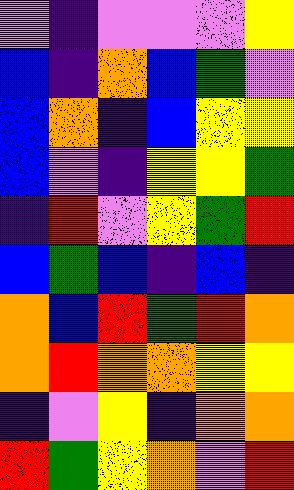[["violet", "indigo", "violet", "violet", "violet", "yellow"], ["blue", "indigo", "orange", "blue", "green", "violet"], ["blue", "orange", "indigo", "blue", "yellow", "yellow"], ["blue", "violet", "indigo", "yellow", "yellow", "green"], ["indigo", "red", "violet", "yellow", "green", "red"], ["blue", "green", "blue", "indigo", "blue", "indigo"], ["orange", "blue", "red", "green", "red", "orange"], ["orange", "red", "orange", "orange", "yellow", "yellow"], ["indigo", "violet", "yellow", "indigo", "orange", "orange"], ["red", "green", "yellow", "orange", "violet", "red"]]